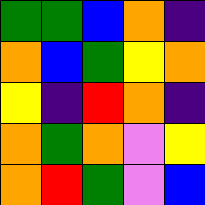[["green", "green", "blue", "orange", "indigo"], ["orange", "blue", "green", "yellow", "orange"], ["yellow", "indigo", "red", "orange", "indigo"], ["orange", "green", "orange", "violet", "yellow"], ["orange", "red", "green", "violet", "blue"]]